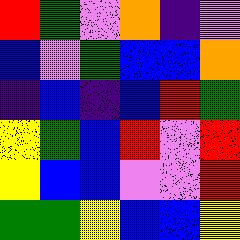[["red", "green", "violet", "orange", "indigo", "violet"], ["blue", "violet", "green", "blue", "blue", "orange"], ["indigo", "blue", "indigo", "blue", "red", "green"], ["yellow", "green", "blue", "red", "violet", "red"], ["yellow", "blue", "blue", "violet", "violet", "red"], ["green", "green", "yellow", "blue", "blue", "yellow"]]